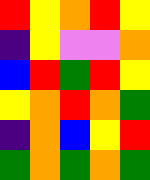[["red", "yellow", "orange", "red", "yellow"], ["indigo", "yellow", "violet", "violet", "orange"], ["blue", "red", "green", "red", "yellow"], ["yellow", "orange", "red", "orange", "green"], ["indigo", "orange", "blue", "yellow", "red"], ["green", "orange", "green", "orange", "green"]]